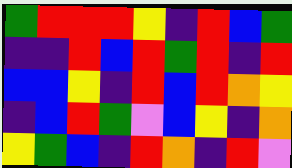[["green", "red", "red", "red", "yellow", "indigo", "red", "blue", "green"], ["indigo", "indigo", "red", "blue", "red", "green", "red", "indigo", "red"], ["blue", "blue", "yellow", "indigo", "red", "blue", "red", "orange", "yellow"], ["indigo", "blue", "red", "green", "violet", "blue", "yellow", "indigo", "orange"], ["yellow", "green", "blue", "indigo", "red", "orange", "indigo", "red", "violet"]]